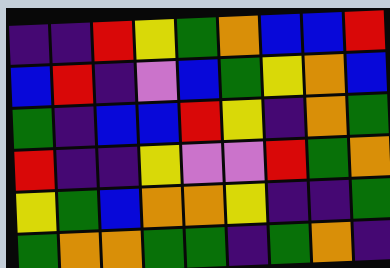[["indigo", "indigo", "red", "yellow", "green", "orange", "blue", "blue", "red"], ["blue", "red", "indigo", "violet", "blue", "green", "yellow", "orange", "blue"], ["green", "indigo", "blue", "blue", "red", "yellow", "indigo", "orange", "green"], ["red", "indigo", "indigo", "yellow", "violet", "violet", "red", "green", "orange"], ["yellow", "green", "blue", "orange", "orange", "yellow", "indigo", "indigo", "green"], ["green", "orange", "orange", "green", "green", "indigo", "green", "orange", "indigo"]]